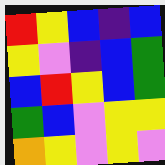[["red", "yellow", "blue", "indigo", "blue"], ["yellow", "violet", "indigo", "blue", "green"], ["blue", "red", "yellow", "blue", "green"], ["green", "blue", "violet", "yellow", "yellow"], ["orange", "yellow", "violet", "yellow", "violet"]]